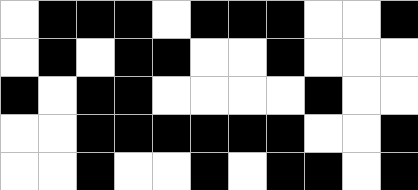[["white", "black", "black", "black", "white", "black", "black", "black", "white", "white", "black"], ["white", "black", "white", "black", "black", "white", "white", "black", "white", "white", "white"], ["black", "white", "black", "black", "white", "white", "white", "white", "black", "white", "white"], ["white", "white", "black", "black", "black", "black", "black", "black", "white", "white", "black"], ["white", "white", "black", "white", "white", "black", "white", "black", "black", "white", "black"]]